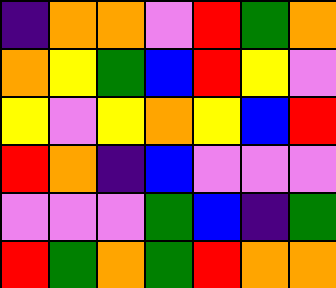[["indigo", "orange", "orange", "violet", "red", "green", "orange"], ["orange", "yellow", "green", "blue", "red", "yellow", "violet"], ["yellow", "violet", "yellow", "orange", "yellow", "blue", "red"], ["red", "orange", "indigo", "blue", "violet", "violet", "violet"], ["violet", "violet", "violet", "green", "blue", "indigo", "green"], ["red", "green", "orange", "green", "red", "orange", "orange"]]